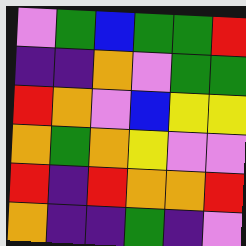[["violet", "green", "blue", "green", "green", "red"], ["indigo", "indigo", "orange", "violet", "green", "green"], ["red", "orange", "violet", "blue", "yellow", "yellow"], ["orange", "green", "orange", "yellow", "violet", "violet"], ["red", "indigo", "red", "orange", "orange", "red"], ["orange", "indigo", "indigo", "green", "indigo", "violet"]]